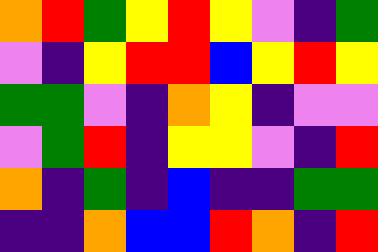[["orange", "red", "green", "yellow", "red", "yellow", "violet", "indigo", "green"], ["violet", "indigo", "yellow", "red", "red", "blue", "yellow", "red", "yellow"], ["green", "green", "violet", "indigo", "orange", "yellow", "indigo", "violet", "violet"], ["violet", "green", "red", "indigo", "yellow", "yellow", "violet", "indigo", "red"], ["orange", "indigo", "green", "indigo", "blue", "indigo", "indigo", "green", "green"], ["indigo", "indigo", "orange", "blue", "blue", "red", "orange", "indigo", "red"]]